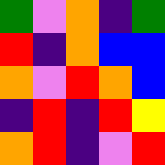[["green", "violet", "orange", "indigo", "green"], ["red", "indigo", "orange", "blue", "blue"], ["orange", "violet", "red", "orange", "blue"], ["indigo", "red", "indigo", "red", "yellow"], ["orange", "red", "indigo", "violet", "red"]]